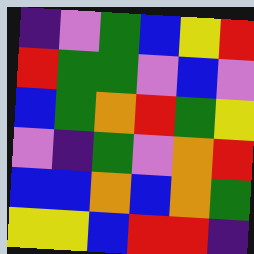[["indigo", "violet", "green", "blue", "yellow", "red"], ["red", "green", "green", "violet", "blue", "violet"], ["blue", "green", "orange", "red", "green", "yellow"], ["violet", "indigo", "green", "violet", "orange", "red"], ["blue", "blue", "orange", "blue", "orange", "green"], ["yellow", "yellow", "blue", "red", "red", "indigo"]]